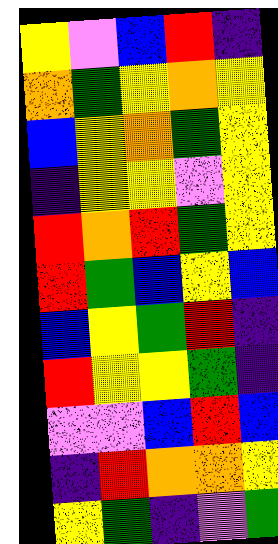[["yellow", "violet", "blue", "red", "indigo"], ["orange", "green", "yellow", "orange", "yellow"], ["blue", "yellow", "orange", "green", "yellow"], ["indigo", "yellow", "yellow", "violet", "yellow"], ["red", "orange", "red", "green", "yellow"], ["red", "green", "blue", "yellow", "blue"], ["blue", "yellow", "green", "red", "indigo"], ["red", "yellow", "yellow", "green", "indigo"], ["violet", "violet", "blue", "red", "blue"], ["indigo", "red", "orange", "orange", "yellow"], ["yellow", "green", "indigo", "violet", "green"]]